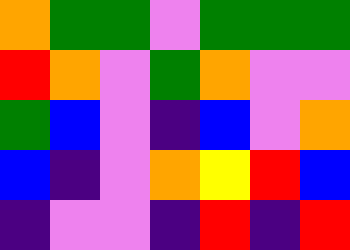[["orange", "green", "green", "violet", "green", "green", "green"], ["red", "orange", "violet", "green", "orange", "violet", "violet"], ["green", "blue", "violet", "indigo", "blue", "violet", "orange"], ["blue", "indigo", "violet", "orange", "yellow", "red", "blue"], ["indigo", "violet", "violet", "indigo", "red", "indigo", "red"]]